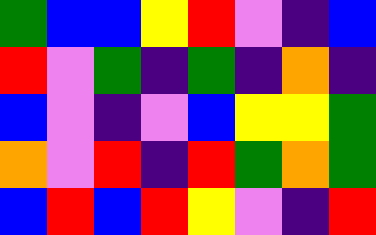[["green", "blue", "blue", "yellow", "red", "violet", "indigo", "blue"], ["red", "violet", "green", "indigo", "green", "indigo", "orange", "indigo"], ["blue", "violet", "indigo", "violet", "blue", "yellow", "yellow", "green"], ["orange", "violet", "red", "indigo", "red", "green", "orange", "green"], ["blue", "red", "blue", "red", "yellow", "violet", "indigo", "red"]]